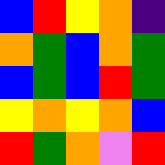[["blue", "red", "yellow", "orange", "indigo"], ["orange", "green", "blue", "orange", "green"], ["blue", "green", "blue", "red", "green"], ["yellow", "orange", "yellow", "orange", "blue"], ["red", "green", "orange", "violet", "red"]]